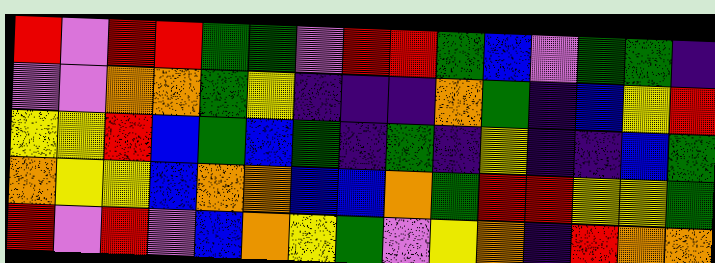[["red", "violet", "red", "red", "green", "green", "violet", "red", "red", "green", "blue", "violet", "green", "green", "indigo"], ["violet", "violet", "orange", "orange", "green", "yellow", "indigo", "indigo", "indigo", "orange", "green", "indigo", "blue", "yellow", "red"], ["yellow", "yellow", "red", "blue", "green", "blue", "green", "indigo", "green", "indigo", "yellow", "indigo", "indigo", "blue", "green"], ["orange", "yellow", "yellow", "blue", "orange", "orange", "blue", "blue", "orange", "green", "red", "red", "yellow", "yellow", "green"], ["red", "violet", "red", "violet", "blue", "orange", "yellow", "green", "violet", "yellow", "orange", "indigo", "red", "orange", "orange"]]